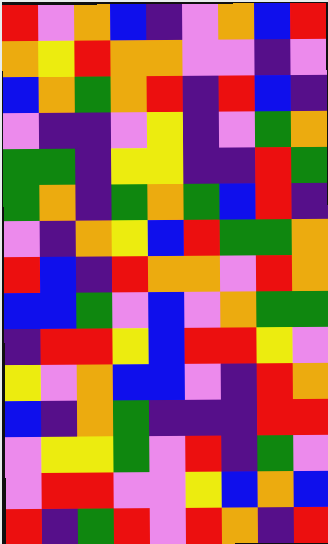[["red", "violet", "orange", "blue", "indigo", "violet", "orange", "blue", "red"], ["orange", "yellow", "red", "orange", "orange", "violet", "violet", "indigo", "violet"], ["blue", "orange", "green", "orange", "red", "indigo", "red", "blue", "indigo"], ["violet", "indigo", "indigo", "violet", "yellow", "indigo", "violet", "green", "orange"], ["green", "green", "indigo", "yellow", "yellow", "indigo", "indigo", "red", "green"], ["green", "orange", "indigo", "green", "orange", "green", "blue", "red", "indigo"], ["violet", "indigo", "orange", "yellow", "blue", "red", "green", "green", "orange"], ["red", "blue", "indigo", "red", "orange", "orange", "violet", "red", "orange"], ["blue", "blue", "green", "violet", "blue", "violet", "orange", "green", "green"], ["indigo", "red", "red", "yellow", "blue", "red", "red", "yellow", "violet"], ["yellow", "violet", "orange", "blue", "blue", "violet", "indigo", "red", "orange"], ["blue", "indigo", "orange", "green", "indigo", "indigo", "indigo", "red", "red"], ["violet", "yellow", "yellow", "green", "violet", "red", "indigo", "green", "violet"], ["violet", "red", "red", "violet", "violet", "yellow", "blue", "orange", "blue"], ["red", "indigo", "green", "red", "violet", "red", "orange", "indigo", "red"]]